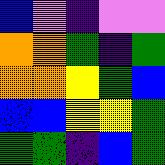[["blue", "violet", "indigo", "violet", "violet"], ["orange", "orange", "green", "indigo", "green"], ["orange", "orange", "yellow", "green", "blue"], ["blue", "blue", "yellow", "yellow", "green"], ["green", "green", "indigo", "blue", "green"]]